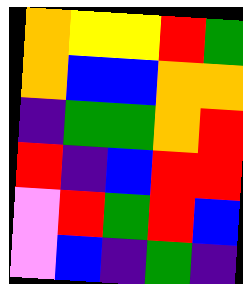[["orange", "yellow", "yellow", "red", "green"], ["orange", "blue", "blue", "orange", "orange"], ["indigo", "green", "green", "orange", "red"], ["red", "indigo", "blue", "red", "red"], ["violet", "red", "green", "red", "blue"], ["violet", "blue", "indigo", "green", "indigo"]]